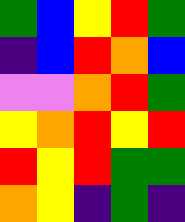[["green", "blue", "yellow", "red", "green"], ["indigo", "blue", "red", "orange", "blue"], ["violet", "violet", "orange", "red", "green"], ["yellow", "orange", "red", "yellow", "red"], ["red", "yellow", "red", "green", "green"], ["orange", "yellow", "indigo", "green", "indigo"]]